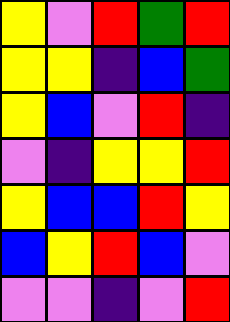[["yellow", "violet", "red", "green", "red"], ["yellow", "yellow", "indigo", "blue", "green"], ["yellow", "blue", "violet", "red", "indigo"], ["violet", "indigo", "yellow", "yellow", "red"], ["yellow", "blue", "blue", "red", "yellow"], ["blue", "yellow", "red", "blue", "violet"], ["violet", "violet", "indigo", "violet", "red"]]